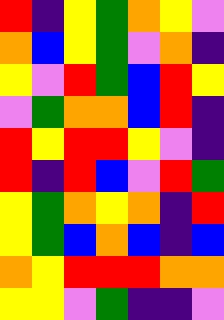[["red", "indigo", "yellow", "green", "orange", "yellow", "violet"], ["orange", "blue", "yellow", "green", "violet", "orange", "indigo"], ["yellow", "violet", "red", "green", "blue", "red", "yellow"], ["violet", "green", "orange", "orange", "blue", "red", "indigo"], ["red", "yellow", "red", "red", "yellow", "violet", "indigo"], ["red", "indigo", "red", "blue", "violet", "red", "green"], ["yellow", "green", "orange", "yellow", "orange", "indigo", "red"], ["yellow", "green", "blue", "orange", "blue", "indigo", "blue"], ["orange", "yellow", "red", "red", "red", "orange", "orange"], ["yellow", "yellow", "violet", "green", "indigo", "indigo", "violet"]]